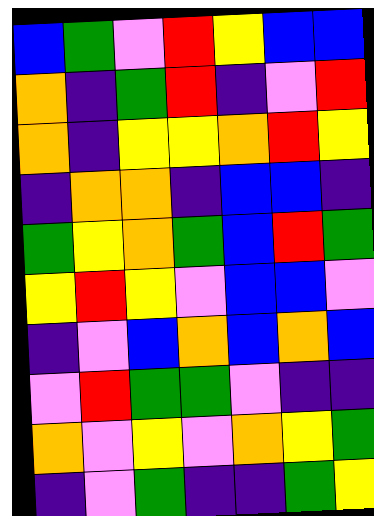[["blue", "green", "violet", "red", "yellow", "blue", "blue"], ["orange", "indigo", "green", "red", "indigo", "violet", "red"], ["orange", "indigo", "yellow", "yellow", "orange", "red", "yellow"], ["indigo", "orange", "orange", "indigo", "blue", "blue", "indigo"], ["green", "yellow", "orange", "green", "blue", "red", "green"], ["yellow", "red", "yellow", "violet", "blue", "blue", "violet"], ["indigo", "violet", "blue", "orange", "blue", "orange", "blue"], ["violet", "red", "green", "green", "violet", "indigo", "indigo"], ["orange", "violet", "yellow", "violet", "orange", "yellow", "green"], ["indigo", "violet", "green", "indigo", "indigo", "green", "yellow"]]